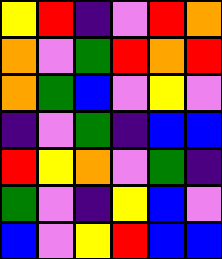[["yellow", "red", "indigo", "violet", "red", "orange"], ["orange", "violet", "green", "red", "orange", "red"], ["orange", "green", "blue", "violet", "yellow", "violet"], ["indigo", "violet", "green", "indigo", "blue", "blue"], ["red", "yellow", "orange", "violet", "green", "indigo"], ["green", "violet", "indigo", "yellow", "blue", "violet"], ["blue", "violet", "yellow", "red", "blue", "blue"]]